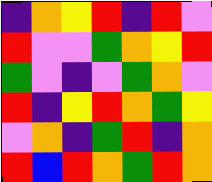[["indigo", "orange", "yellow", "red", "indigo", "red", "violet"], ["red", "violet", "violet", "green", "orange", "yellow", "red"], ["green", "violet", "indigo", "violet", "green", "orange", "violet"], ["red", "indigo", "yellow", "red", "orange", "green", "yellow"], ["violet", "orange", "indigo", "green", "red", "indigo", "orange"], ["red", "blue", "red", "orange", "green", "red", "orange"]]